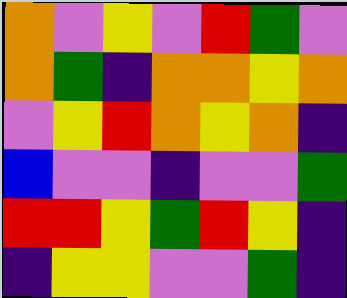[["orange", "violet", "yellow", "violet", "red", "green", "violet"], ["orange", "green", "indigo", "orange", "orange", "yellow", "orange"], ["violet", "yellow", "red", "orange", "yellow", "orange", "indigo"], ["blue", "violet", "violet", "indigo", "violet", "violet", "green"], ["red", "red", "yellow", "green", "red", "yellow", "indigo"], ["indigo", "yellow", "yellow", "violet", "violet", "green", "indigo"]]